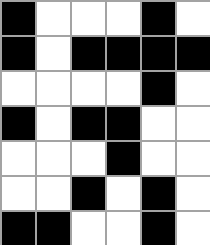[["black", "white", "white", "white", "black", "white"], ["black", "white", "black", "black", "black", "black"], ["white", "white", "white", "white", "black", "white"], ["black", "white", "black", "black", "white", "white"], ["white", "white", "white", "black", "white", "white"], ["white", "white", "black", "white", "black", "white"], ["black", "black", "white", "white", "black", "white"]]